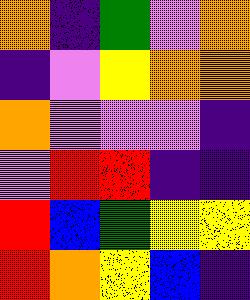[["orange", "indigo", "green", "violet", "orange"], ["indigo", "violet", "yellow", "orange", "orange"], ["orange", "violet", "violet", "violet", "indigo"], ["violet", "red", "red", "indigo", "indigo"], ["red", "blue", "green", "yellow", "yellow"], ["red", "orange", "yellow", "blue", "indigo"]]